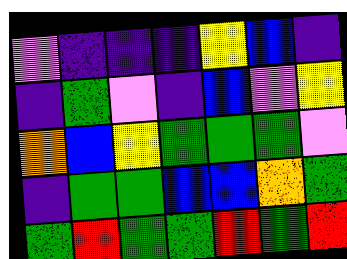[["violet", "indigo", "indigo", "indigo", "yellow", "blue", "indigo"], ["indigo", "green", "violet", "indigo", "blue", "violet", "yellow"], ["orange", "blue", "yellow", "green", "green", "green", "violet"], ["indigo", "green", "green", "blue", "blue", "orange", "green"], ["green", "red", "green", "green", "red", "green", "red"]]